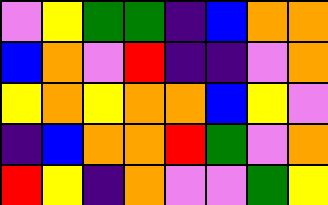[["violet", "yellow", "green", "green", "indigo", "blue", "orange", "orange"], ["blue", "orange", "violet", "red", "indigo", "indigo", "violet", "orange"], ["yellow", "orange", "yellow", "orange", "orange", "blue", "yellow", "violet"], ["indigo", "blue", "orange", "orange", "red", "green", "violet", "orange"], ["red", "yellow", "indigo", "orange", "violet", "violet", "green", "yellow"]]